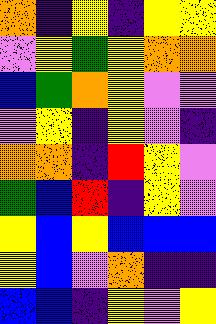[["orange", "indigo", "yellow", "indigo", "yellow", "yellow"], ["violet", "yellow", "green", "yellow", "orange", "orange"], ["blue", "green", "orange", "yellow", "violet", "violet"], ["violet", "yellow", "indigo", "yellow", "violet", "indigo"], ["orange", "orange", "indigo", "red", "yellow", "violet"], ["green", "blue", "red", "indigo", "yellow", "violet"], ["yellow", "blue", "yellow", "blue", "blue", "blue"], ["yellow", "blue", "violet", "orange", "indigo", "indigo"], ["blue", "blue", "indigo", "yellow", "violet", "yellow"]]